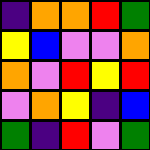[["indigo", "orange", "orange", "red", "green"], ["yellow", "blue", "violet", "violet", "orange"], ["orange", "violet", "red", "yellow", "red"], ["violet", "orange", "yellow", "indigo", "blue"], ["green", "indigo", "red", "violet", "green"]]